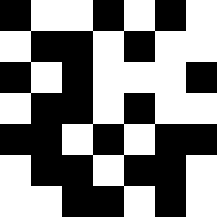[["black", "white", "white", "black", "white", "black", "white"], ["white", "black", "black", "white", "black", "white", "white"], ["black", "white", "black", "white", "white", "white", "black"], ["white", "black", "black", "white", "black", "white", "white"], ["black", "black", "white", "black", "white", "black", "black"], ["white", "black", "black", "white", "black", "black", "white"], ["white", "white", "black", "black", "white", "black", "white"]]